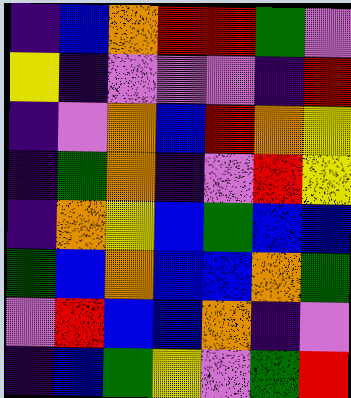[["indigo", "blue", "orange", "red", "red", "green", "violet"], ["yellow", "indigo", "violet", "violet", "violet", "indigo", "red"], ["indigo", "violet", "orange", "blue", "red", "orange", "yellow"], ["indigo", "green", "orange", "indigo", "violet", "red", "yellow"], ["indigo", "orange", "yellow", "blue", "green", "blue", "blue"], ["green", "blue", "orange", "blue", "blue", "orange", "green"], ["violet", "red", "blue", "blue", "orange", "indigo", "violet"], ["indigo", "blue", "green", "yellow", "violet", "green", "red"]]